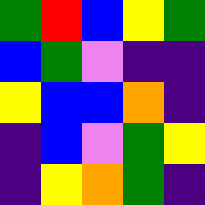[["green", "red", "blue", "yellow", "green"], ["blue", "green", "violet", "indigo", "indigo"], ["yellow", "blue", "blue", "orange", "indigo"], ["indigo", "blue", "violet", "green", "yellow"], ["indigo", "yellow", "orange", "green", "indigo"]]